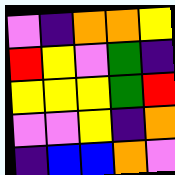[["violet", "indigo", "orange", "orange", "yellow"], ["red", "yellow", "violet", "green", "indigo"], ["yellow", "yellow", "yellow", "green", "red"], ["violet", "violet", "yellow", "indigo", "orange"], ["indigo", "blue", "blue", "orange", "violet"]]